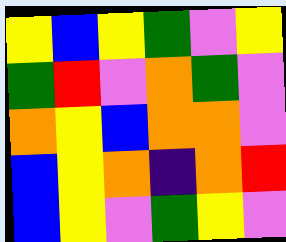[["yellow", "blue", "yellow", "green", "violet", "yellow"], ["green", "red", "violet", "orange", "green", "violet"], ["orange", "yellow", "blue", "orange", "orange", "violet"], ["blue", "yellow", "orange", "indigo", "orange", "red"], ["blue", "yellow", "violet", "green", "yellow", "violet"]]